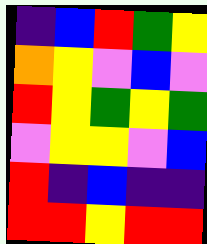[["indigo", "blue", "red", "green", "yellow"], ["orange", "yellow", "violet", "blue", "violet"], ["red", "yellow", "green", "yellow", "green"], ["violet", "yellow", "yellow", "violet", "blue"], ["red", "indigo", "blue", "indigo", "indigo"], ["red", "red", "yellow", "red", "red"]]